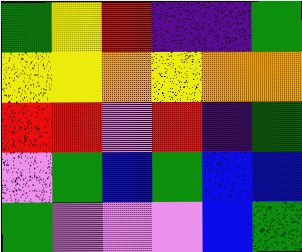[["green", "yellow", "red", "indigo", "indigo", "green"], ["yellow", "yellow", "orange", "yellow", "orange", "orange"], ["red", "red", "violet", "red", "indigo", "green"], ["violet", "green", "blue", "green", "blue", "blue"], ["green", "violet", "violet", "violet", "blue", "green"]]